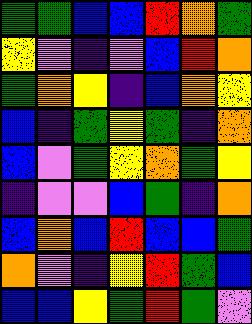[["green", "green", "blue", "blue", "red", "orange", "green"], ["yellow", "violet", "indigo", "violet", "blue", "red", "orange"], ["green", "orange", "yellow", "indigo", "blue", "orange", "yellow"], ["blue", "indigo", "green", "yellow", "green", "indigo", "orange"], ["blue", "violet", "green", "yellow", "orange", "green", "yellow"], ["indigo", "violet", "violet", "blue", "green", "indigo", "orange"], ["blue", "orange", "blue", "red", "blue", "blue", "green"], ["orange", "violet", "indigo", "yellow", "red", "green", "blue"], ["blue", "blue", "yellow", "green", "red", "green", "violet"]]